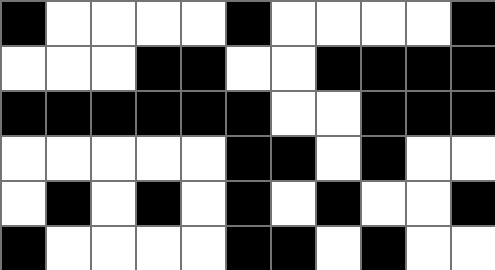[["black", "white", "white", "white", "white", "black", "white", "white", "white", "white", "black"], ["white", "white", "white", "black", "black", "white", "white", "black", "black", "black", "black"], ["black", "black", "black", "black", "black", "black", "white", "white", "black", "black", "black"], ["white", "white", "white", "white", "white", "black", "black", "white", "black", "white", "white"], ["white", "black", "white", "black", "white", "black", "white", "black", "white", "white", "black"], ["black", "white", "white", "white", "white", "black", "black", "white", "black", "white", "white"]]